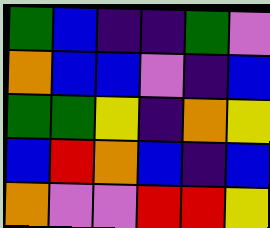[["green", "blue", "indigo", "indigo", "green", "violet"], ["orange", "blue", "blue", "violet", "indigo", "blue"], ["green", "green", "yellow", "indigo", "orange", "yellow"], ["blue", "red", "orange", "blue", "indigo", "blue"], ["orange", "violet", "violet", "red", "red", "yellow"]]